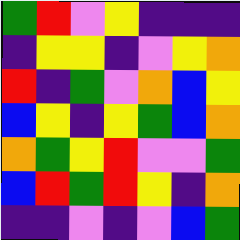[["green", "red", "violet", "yellow", "indigo", "indigo", "indigo"], ["indigo", "yellow", "yellow", "indigo", "violet", "yellow", "orange"], ["red", "indigo", "green", "violet", "orange", "blue", "yellow"], ["blue", "yellow", "indigo", "yellow", "green", "blue", "orange"], ["orange", "green", "yellow", "red", "violet", "violet", "green"], ["blue", "red", "green", "red", "yellow", "indigo", "orange"], ["indigo", "indigo", "violet", "indigo", "violet", "blue", "green"]]